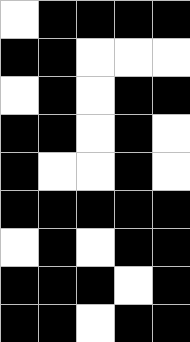[["white", "black", "black", "black", "black"], ["black", "black", "white", "white", "white"], ["white", "black", "white", "black", "black"], ["black", "black", "white", "black", "white"], ["black", "white", "white", "black", "white"], ["black", "black", "black", "black", "black"], ["white", "black", "white", "black", "black"], ["black", "black", "black", "white", "black"], ["black", "black", "white", "black", "black"]]